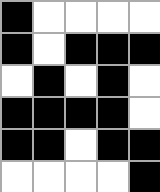[["black", "white", "white", "white", "white"], ["black", "white", "black", "black", "black"], ["white", "black", "white", "black", "white"], ["black", "black", "black", "black", "white"], ["black", "black", "white", "black", "black"], ["white", "white", "white", "white", "black"]]